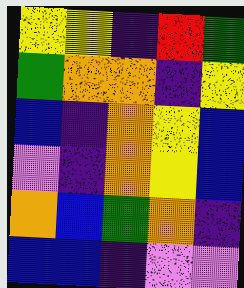[["yellow", "yellow", "indigo", "red", "green"], ["green", "orange", "orange", "indigo", "yellow"], ["blue", "indigo", "orange", "yellow", "blue"], ["violet", "indigo", "orange", "yellow", "blue"], ["orange", "blue", "green", "orange", "indigo"], ["blue", "blue", "indigo", "violet", "violet"]]